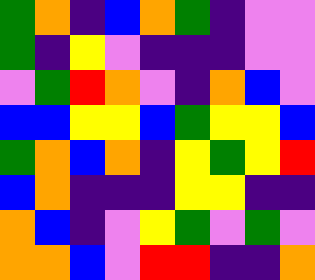[["green", "orange", "indigo", "blue", "orange", "green", "indigo", "violet", "violet"], ["green", "indigo", "yellow", "violet", "indigo", "indigo", "indigo", "violet", "violet"], ["violet", "green", "red", "orange", "violet", "indigo", "orange", "blue", "violet"], ["blue", "blue", "yellow", "yellow", "blue", "green", "yellow", "yellow", "blue"], ["green", "orange", "blue", "orange", "indigo", "yellow", "green", "yellow", "red"], ["blue", "orange", "indigo", "indigo", "indigo", "yellow", "yellow", "indigo", "indigo"], ["orange", "blue", "indigo", "violet", "yellow", "green", "violet", "green", "violet"], ["orange", "orange", "blue", "violet", "red", "red", "indigo", "indigo", "orange"]]